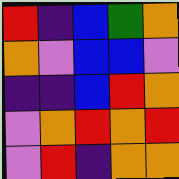[["red", "indigo", "blue", "green", "orange"], ["orange", "violet", "blue", "blue", "violet"], ["indigo", "indigo", "blue", "red", "orange"], ["violet", "orange", "red", "orange", "red"], ["violet", "red", "indigo", "orange", "orange"]]